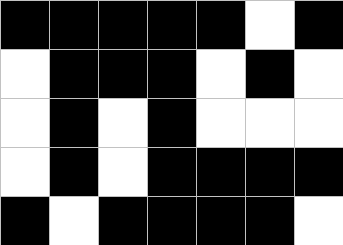[["black", "black", "black", "black", "black", "white", "black"], ["white", "black", "black", "black", "white", "black", "white"], ["white", "black", "white", "black", "white", "white", "white"], ["white", "black", "white", "black", "black", "black", "black"], ["black", "white", "black", "black", "black", "black", "white"]]